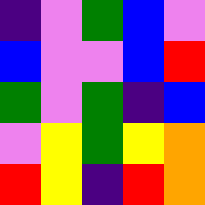[["indigo", "violet", "green", "blue", "violet"], ["blue", "violet", "violet", "blue", "red"], ["green", "violet", "green", "indigo", "blue"], ["violet", "yellow", "green", "yellow", "orange"], ["red", "yellow", "indigo", "red", "orange"]]